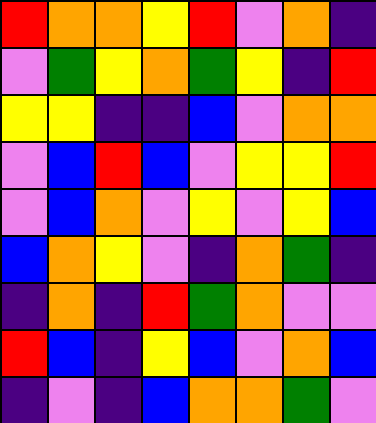[["red", "orange", "orange", "yellow", "red", "violet", "orange", "indigo"], ["violet", "green", "yellow", "orange", "green", "yellow", "indigo", "red"], ["yellow", "yellow", "indigo", "indigo", "blue", "violet", "orange", "orange"], ["violet", "blue", "red", "blue", "violet", "yellow", "yellow", "red"], ["violet", "blue", "orange", "violet", "yellow", "violet", "yellow", "blue"], ["blue", "orange", "yellow", "violet", "indigo", "orange", "green", "indigo"], ["indigo", "orange", "indigo", "red", "green", "orange", "violet", "violet"], ["red", "blue", "indigo", "yellow", "blue", "violet", "orange", "blue"], ["indigo", "violet", "indigo", "blue", "orange", "orange", "green", "violet"]]